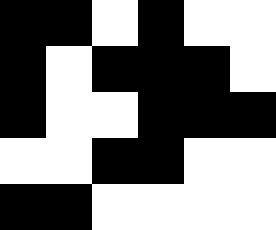[["black", "black", "white", "black", "white", "white"], ["black", "white", "black", "black", "black", "white"], ["black", "white", "white", "black", "black", "black"], ["white", "white", "black", "black", "white", "white"], ["black", "black", "white", "white", "white", "white"]]